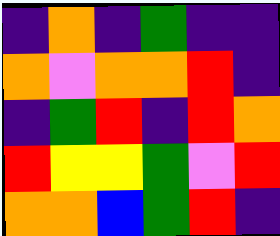[["indigo", "orange", "indigo", "green", "indigo", "indigo"], ["orange", "violet", "orange", "orange", "red", "indigo"], ["indigo", "green", "red", "indigo", "red", "orange"], ["red", "yellow", "yellow", "green", "violet", "red"], ["orange", "orange", "blue", "green", "red", "indigo"]]